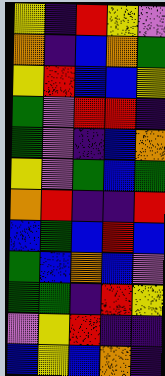[["yellow", "indigo", "red", "yellow", "violet"], ["orange", "indigo", "blue", "orange", "green"], ["yellow", "red", "blue", "blue", "yellow"], ["green", "violet", "red", "red", "indigo"], ["green", "violet", "indigo", "blue", "orange"], ["yellow", "violet", "green", "blue", "green"], ["orange", "red", "indigo", "indigo", "red"], ["blue", "green", "blue", "red", "blue"], ["green", "blue", "orange", "blue", "violet"], ["green", "green", "indigo", "red", "yellow"], ["violet", "yellow", "red", "indigo", "indigo"], ["blue", "yellow", "blue", "orange", "indigo"]]